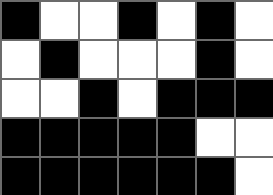[["black", "white", "white", "black", "white", "black", "white"], ["white", "black", "white", "white", "white", "black", "white"], ["white", "white", "black", "white", "black", "black", "black"], ["black", "black", "black", "black", "black", "white", "white"], ["black", "black", "black", "black", "black", "black", "white"]]